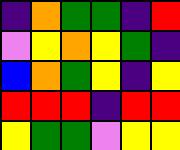[["indigo", "orange", "green", "green", "indigo", "red"], ["violet", "yellow", "orange", "yellow", "green", "indigo"], ["blue", "orange", "green", "yellow", "indigo", "yellow"], ["red", "red", "red", "indigo", "red", "red"], ["yellow", "green", "green", "violet", "yellow", "yellow"]]